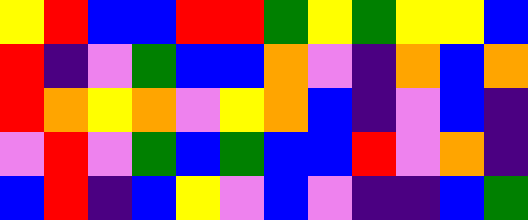[["yellow", "red", "blue", "blue", "red", "red", "green", "yellow", "green", "yellow", "yellow", "blue"], ["red", "indigo", "violet", "green", "blue", "blue", "orange", "violet", "indigo", "orange", "blue", "orange"], ["red", "orange", "yellow", "orange", "violet", "yellow", "orange", "blue", "indigo", "violet", "blue", "indigo"], ["violet", "red", "violet", "green", "blue", "green", "blue", "blue", "red", "violet", "orange", "indigo"], ["blue", "red", "indigo", "blue", "yellow", "violet", "blue", "violet", "indigo", "indigo", "blue", "green"]]